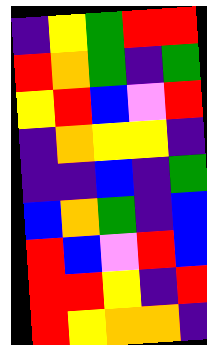[["indigo", "yellow", "green", "red", "red"], ["red", "orange", "green", "indigo", "green"], ["yellow", "red", "blue", "violet", "red"], ["indigo", "orange", "yellow", "yellow", "indigo"], ["indigo", "indigo", "blue", "indigo", "green"], ["blue", "orange", "green", "indigo", "blue"], ["red", "blue", "violet", "red", "blue"], ["red", "red", "yellow", "indigo", "red"], ["red", "yellow", "orange", "orange", "indigo"]]